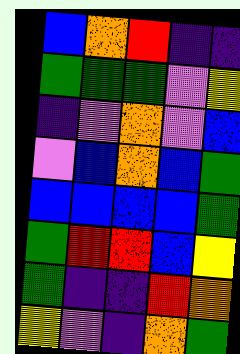[["blue", "orange", "red", "indigo", "indigo"], ["green", "green", "green", "violet", "yellow"], ["indigo", "violet", "orange", "violet", "blue"], ["violet", "blue", "orange", "blue", "green"], ["blue", "blue", "blue", "blue", "green"], ["green", "red", "red", "blue", "yellow"], ["green", "indigo", "indigo", "red", "orange"], ["yellow", "violet", "indigo", "orange", "green"]]